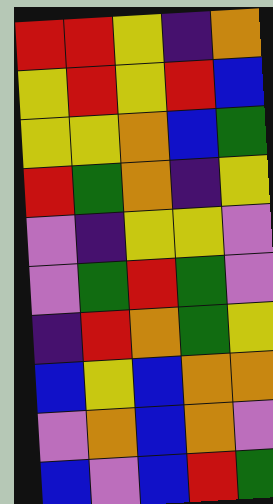[["red", "red", "yellow", "indigo", "orange"], ["yellow", "red", "yellow", "red", "blue"], ["yellow", "yellow", "orange", "blue", "green"], ["red", "green", "orange", "indigo", "yellow"], ["violet", "indigo", "yellow", "yellow", "violet"], ["violet", "green", "red", "green", "violet"], ["indigo", "red", "orange", "green", "yellow"], ["blue", "yellow", "blue", "orange", "orange"], ["violet", "orange", "blue", "orange", "violet"], ["blue", "violet", "blue", "red", "green"]]